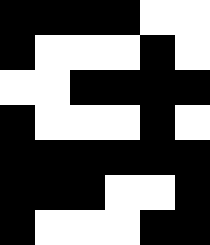[["black", "black", "black", "black", "white", "white"], ["black", "white", "white", "white", "black", "white"], ["white", "white", "black", "black", "black", "black"], ["black", "white", "white", "white", "black", "white"], ["black", "black", "black", "black", "black", "black"], ["black", "black", "black", "white", "white", "black"], ["black", "white", "white", "white", "black", "black"]]